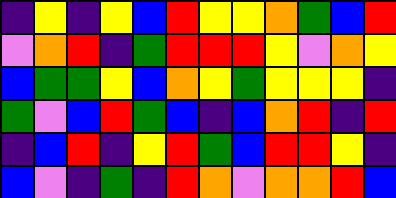[["indigo", "yellow", "indigo", "yellow", "blue", "red", "yellow", "yellow", "orange", "green", "blue", "red"], ["violet", "orange", "red", "indigo", "green", "red", "red", "red", "yellow", "violet", "orange", "yellow"], ["blue", "green", "green", "yellow", "blue", "orange", "yellow", "green", "yellow", "yellow", "yellow", "indigo"], ["green", "violet", "blue", "red", "green", "blue", "indigo", "blue", "orange", "red", "indigo", "red"], ["indigo", "blue", "red", "indigo", "yellow", "red", "green", "blue", "red", "red", "yellow", "indigo"], ["blue", "violet", "indigo", "green", "indigo", "red", "orange", "violet", "orange", "orange", "red", "blue"]]